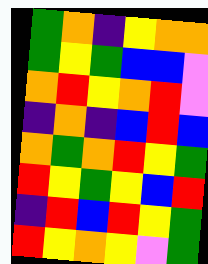[["green", "orange", "indigo", "yellow", "orange", "orange"], ["green", "yellow", "green", "blue", "blue", "violet"], ["orange", "red", "yellow", "orange", "red", "violet"], ["indigo", "orange", "indigo", "blue", "red", "blue"], ["orange", "green", "orange", "red", "yellow", "green"], ["red", "yellow", "green", "yellow", "blue", "red"], ["indigo", "red", "blue", "red", "yellow", "green"], ["red", "yellow", "orange", "yellow", "violet", "green"]]